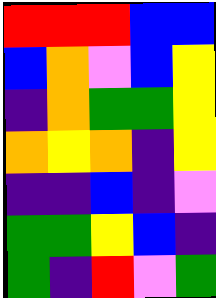[["red", "red", "red", "blue", "blue"], ["blue", "orange", "violet", "blue", "yellow"], ["indigo", "orange", "green", "green", "yellow"], ["orange", "yellow", "orange", "indigo", "yellow"], ["indigo", "indigo", "blue", "indigo", "violet"], ["green", "green", "yellow", "blue", "indigo"], ["green", "indigo", "red", "violet", "green"]]